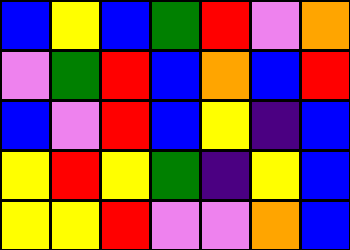[["blue", "yellow", "blue", "green", "red", "violet", "orange"], ["violet", "green", "red", "blue", "orange", "blue", "red"], ["blue", "violet", "red", "blue", "yellow", "indigo", "blue"], ["yellow", "red", "yellow", "green", "indigo", "yellow", "blue"], ["yellow", "yellow", "red", "violet", "violet", "orange", "blue"]]